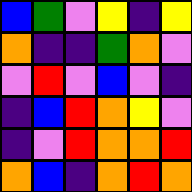[["blue", "green", "violet", "yellow", "indigo", "yellow"], ["orange", "indigo", "indigo", "green", "orange", "violet"], ["violet", "red", "violet", "blue", "violet", "indigo"], ["indigo", "blue", "red", "orange", "yellow", "violet"], ["indigo", "violet", "red", "orange", "orange", "red"], ["orange", "blue", "indigo", "orange", "red", "orange"]]